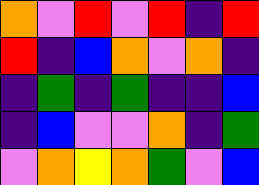[["orange", "violet", "red", "violet", "red", "indigo", "red"], ["red", "indigo", "blue", "orange", "violet", "orange", "indigo"], ["indigo", "green", "indigo", "green", "indigo", "indigo", "blue"], ["indigo", "blue", "violet", "violet", "orange", "indigo", "green"], ["violet", "orange", "yellow", "orange", "green", "violet", "blue"]]